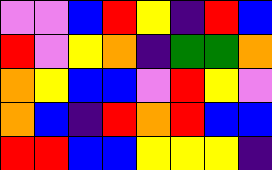[["violet", "violet", "blue", "red", "yellow", "indigo", "red", "blue"], ["red", "violet", "yellow", "orange", "indigo", "green", "green", "orange"], ["orange", "yellow", "blue", "blue", "violet", "red", "yellow", "violet"], ["orange", "blue", "indigo", "red", "orange", "red", "blue", "blue"], ["red", "red", "blue", "blue", "yellow", "yellow", "yellow", "indigo"]]